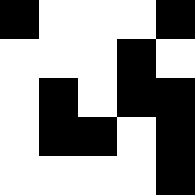[["black", "white", "white", "white", "black"], ["white", "white", "white", "black", "white"], ["white", "black", "white", "black", "black"], ["white", "black", "black", "white", "black"], ["white", "white", "white", "white", "black"]]